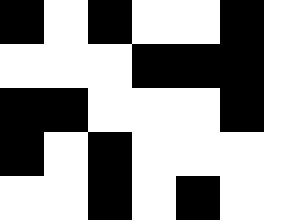[["black", "white", "black", "white", "white", "black", "white"], ["white", "white", "white", "black", "black", "black", "white"], ["black", "black", "white", "white", "white", "black", "white"], ["black", "white", "black", "white", "white", "white", "white"], ["white", "white", "black", "white", "black", "white", "white"]]